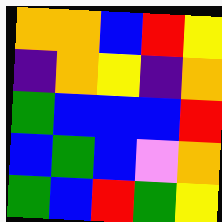[["orange", "orange", "blue", "red", "yellow"], ["indigo", "orange", "yellow", "indigo", "orange"], ["green", "blue", "blue", "blue", "red"], ["blue", "green", "blue", "violet", "orange"], ["green", "blue", "red", "green", "yellow"]]